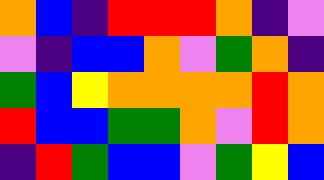[["orange", "blue", "indigo", "red", "red", "red", "orange", "indigo", "violet"], ["violet", "indigo", "blue", "blue", "orange", "violet", "green", "orange", "indigo"], ["green", "blue", "yellow", "orange", "orange", "orange", "orange", "red", "orange"], ["red", "blue", "blue", "green", "green", "orange", "violet", "red", "orange"], ["indigo", "red", "green", "blue", "blue", "violet", "green", "yellow", "blue"]]